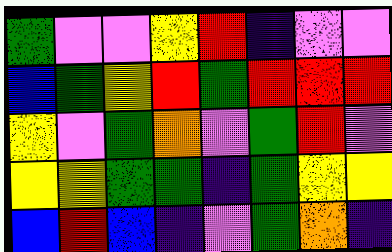[["green", "violet", "violet", "yellow", "red", "indigo", "violet", "violet"], ["blue", "green", "yellow", "red", "green", "red", "red", "red"], ["yellow", "violet", "green", "orange", "violet", "green", "red", "violet"], ["yellow", "yellow", "green", "green", "indigo", "green", "yellow", "yellow"], ["blue", "red", "blue", "indigo", "violet", "green", "orange", "indigo"]]